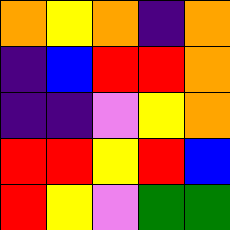[["orange", "yellow", "orange", "indigo", "orange"], ["indigo", "blue", "red", "red", "orange"], ["indigo", "indigo", "violet", "yellow", "orange"], ["red", "red", "yellow", "red", "blue"], ["red", "yellow", "violet", "green", "green"]]